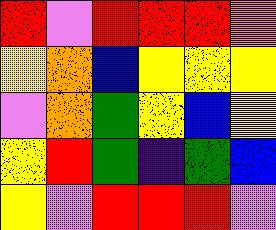[["red", "violet", "red", "red", "red", "orange"], ["yellow", "orange", "blue", "yellow", "yellow", "yellow"], ["violet", "orange", "green", "yellow", "blue", "yellow"], ["yellow", "red", "green", "indigo", "green", "blue"], ["yellow", "violet", "red", "red", "red", "violet"]]